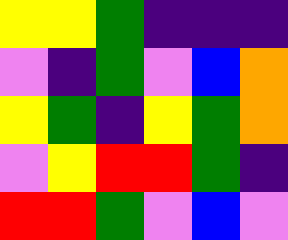[["yellow", "yellow", "green", "indigo", "indigo", "indigo"], ["violet", "indigo", "green", "violet", "blue", "orange"], ["yellow", "green", "indigo", "yellow", "green", "orange"], ["violet", "yellow", "red", "red", "green", "indigo"], ["red", "red", "green", "violet", "blue", "violet"]]